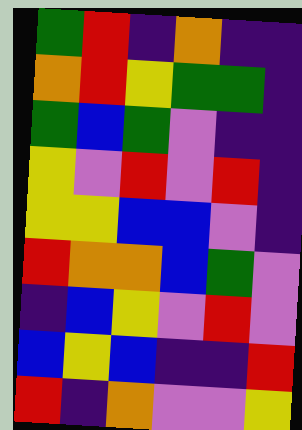[["green", "red", "indigo", "orange", "indigo", "indigo"], ["orange", "red", "yellow", "green", "green", "indigo"], ["green", "blue", "green", "violet", "indigo", "indigo"], ["yellow", "violet", "red", "violet", "red", "indigo"], ["yellow", "yellow", "blue", "blue", "violet", "indigo"], ["red", "orange", "orange", "blue", "green", "violet"], ["indigo", "blue", "yellow", "violet", "red", "violet"], ["blue", "yellow", "blue", "indigo", "indigo", "red"], ["red", "indigo", "orange", "violet", "violet", "yellow"]]